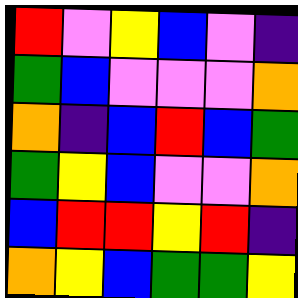[["red", "violet", "yellow", "blue", "violet", "indigo"], ["green", "blue", "violet", "violet", "violet", "orange"], ["orange", "indigo", "blue", "red", "blue", "green"], ["green", "yellow", "blue", "violet", "violet", "orange"], ["blue", "red", "red", "yellow", "red", "indigo"], ["orange", "yellow", "blue", "green", "green", "yellow"]]